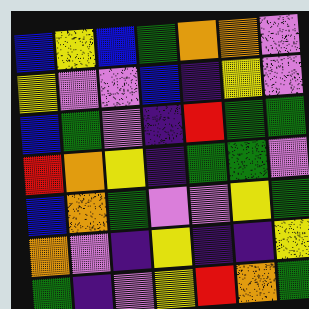[["blue", "yellow", "blue", "green", "orange", "orange", "violet"], ["yellow", "violet", "violet", "blue", "indigo", "yellow", "violet"], ["blue", "green", "violet", "indigo", "red", "green", "green"], ["red", "orange", "yellow", "indigo", "green", "green", "violet"], ["blue", "orange", "green", "violet", "violet", "yellow", "green"], ["orange", "violet", "indigo", "yellow", "indigo", "indigo", "yellow"], ["green", "indigo", "violet", "yellow", "red", "orange", "green"]]